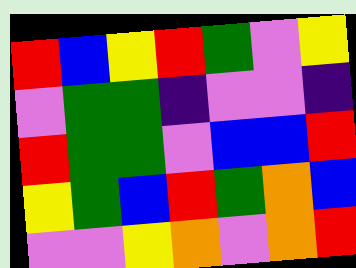[["red", "blue", "yellow", "red", "green", "violet", "yellow"], ["violet", "green", "green", "indigo", "violet", "violet", "indigo"], ["red", "green", "green", "violet", "blue", "blue", "red"], ["yellow", "green", "blue", "red", "green", "orange", "blue"], ["violet", "violet", "yellow", "orange", "violet", "orange", "red"]]